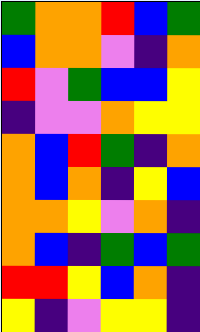[["green", "orange", "orange", "red", "blue", "green"], ["blue", "orange", "orange", "violet", "indigo", "orange"], ["red", "violet", "green", "blue", "blue", "yellow"], ["indigo", "violet", "violet", "orange", "yellow", "yellow"], ["orange", "blue", "red", "green", "indigo", "orange"], ["orange", "blue", "orange", "indigo", "yellow", "blue"], ["orange", "orange", "yellow", "violet", "orange", "indigo"], ["orange", "blue", "indigo", "green", "blue", "green"], ["red", "red", "yellow", "blue", "orange", "indigo"], ["yellow", "indigo", "violet", "yellow", "yellow", "indigo"]]